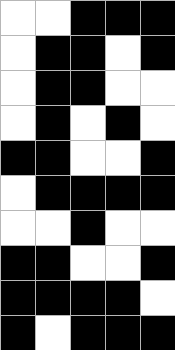[["white", "white", "black", "black", "black"], ["white", "black", "black", "white", "black"], ["white", "black", "black", "white", "white"], ["white", "black", "white", "black", "white"], ["black", "black", "white", "white", "black"], ["white", "black", "black", "black", "black"], ["white", "white", "black", "white", "white"], ["black", "black", "white", "white", "black"], ["black", "black", "black", "black", "white"], ["black", "white", "black", "black", "black"]]